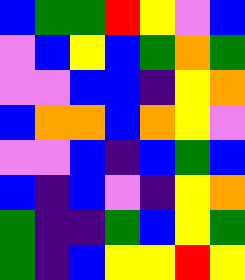[["blue", "green", "green", "red", "yellow", "violet", "blue"], ["violet", "blue", "yellow", "blue", "green", "orange", "green"], ["violet", "violet", "blue", "blue", "indigo", "yellow", "orange"], ["blue", "orange", "orange", "blue", "orange", "yellow", "violet"], ["violet", "violet", "blue", "indigo", "blue", "green", "blue"], ["blue", "indigo", "blue", "violet", "indigo", "yellow", "orange"], ["green", "indigo", "indigo", "green", "blue", "yellow", "green"], ["green", "indigo", "blue", "yellow", "yellow", "red", "yellow"]]